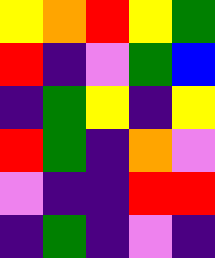[["yellow", "orange", "red", "yellow", "green"], ["red", "indigo", "violet", "green", "blue"], ["indigo", "green", "yellow", "indigo", "yellow"], ["red", "green", "indigo", "orange", "violet"], ["violet", "indigo", "indigo", "red", "red"], ["indigo", "green", "indigo", "violet", "indigo"]]